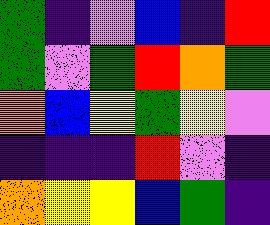[["green", "indigo", "violet", "blue", "indigo", "red"], ["green", "violet", "green", "red", "orange", "green"], ["orange", "blue", "yellow", "green", "yellow", "violet"], ["indigo", "indigo", "indigo", "red", "violet", "indigo"], ["orange", "yellow", "yellow", "blue", "green", "indigo"]]